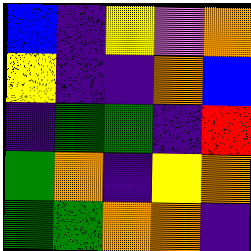[["blue", "indigo", "yellow", "violet", "orange"], ["yellow", "indigo", "indigo", "orange", "blue"], ["indigo", "green", "green", "indigo", "red"], ["green", "orange", "indigo", "yellow", "orange"], ["green", "green", "orange", "orange", "indigo"]]